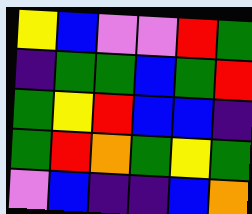[["yellow", "blue", "violet", "violet", "red", "green"], ["indigo", "green", "green", "blue", "green", "red"], ["green", "yellow", "red", "blue", "blue", "indigo"], ["green", "red", "orange", "green", "yellow", "green"], ["violet", "blue", "indigo", "indigo", "blue", "orange"]]